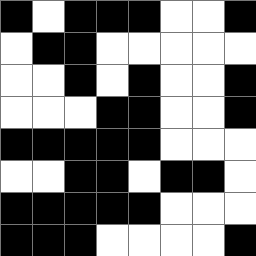[["black", "white", "black", "black", "black", "white", "white", "black"], ["white", "black", "black", "white", "white", "white", "white", "white"], ["white", "white", "black", "white", "black", "white", "white", "black"], ["white", "white", "white", "black", "black", "white", "white", "black"], ["black", "black", "black", "black", "black", "white", "white", "white"], ["white", "white", "black", "black", "white", "black", "black", "white"], ["black", "black", "black", "black", "black", "white", "white", "white"], ["black", "black", "black", "white", "white", "white", "white", "black"]]